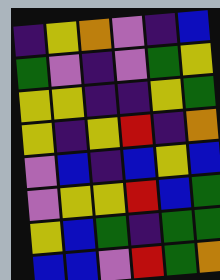[["indigo", "yellow", "orange", "violet", "indigo", "blue"], ["green", "violet", "indigo", "violet", "green", "yellow"], ["yellow", "yellow", "indigo", "indigo", "yellow", "green"], ["yellow", "indigo", "yellow", "red", "indigo", "orange"], ["violet", "blue", "indigo", "blue", "yellow", "blue"], ["violet", "yellow", "yellow", "red", "blue", "green"], ["yellow", "blue", "green", "indigo", "green", "green"], ["blue", "blue", "violet", "red", "green", "orange"]]